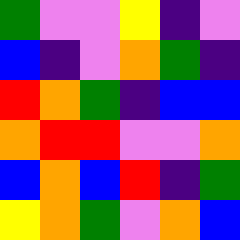[["green", "violet", "violet", "yellow", "indigo", "violet"], ["blue", "indigo", "violet", "orange", "green", "indigo"], ["red", "orange", "green", "indigo", "blue", "blue"], ["orange", "red", "red", "violet", "violet", "orange"], ["blue", "orange", "blue", "red", "indigo", "green"], ["yellow", "orange", "green", "violet", "orange", "blue"]]